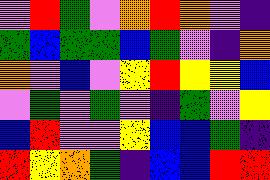[["violet", "red", "green", "violet", "orange", "red", "orange", "violet", "indigo"], ["green", "blue", "green", "green", "blue", "green", "violet", "indigo", "orange"], ["orange", "violet", "blue", "violet", "yellow", "red", "yellow", "yellow", "blue"], ["violet", "green", "violet", "green", "violet", "indigo", "green", "violet", "yellow"], ["blue", "red", "violet", "violet", "yellow", "blue", "blue", "green", "indigo"], ["red", "yellow", "orange", "green", "indigo", "blue", "blue", "red", "red"]]